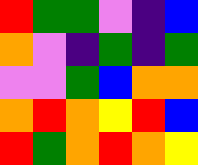[["red", "green", "green", "violet", "indigo", "blue"], ["orange", "violet", "indigo", "green", "indigo", "green"], ["violet", "violet", "green", "blue", "orange", "orange"], ["orange", "red", "orange", "yellow", "red", "blue"], ["red", "green", "orange", "red", "orange", "yellow"]]